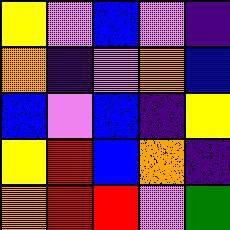[["yellow", "violet", "blue", "violet", "indigo"], ["orange", "indigo", "violet", "orange", "blue"], ["blue", "violet", "blue", "indigo", "yellow"], ["yellow", "red", "blue", "orange", "indigo"], ["orange", "red", "red", "violet", "green"]]